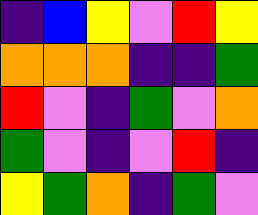[["indigo", "blue", "yellow", "violet", "red", "yellow"], ["orange", "orange", "orange", "indigo", "indigo", "green"], ["red", "violet", "indigo", "green", "violet", "orange"], ["green", "violet", "indigo", "violet", "red", "indigo"], ["yellow", "green", "orange", "indigo", "green", "violet"]]